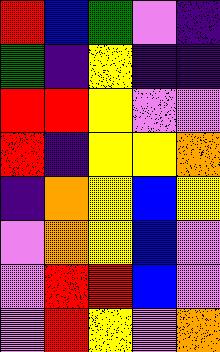[["red", "blue", "green", "violet", "indigo"], ["green", "indigo", "yellow", "indigo", "indigo"], ["red", "red", "yellow", "violet", "violet"], ["red", "indigo", "yellow", "yellow", "orange"], ["indigo", "orange", "yellow", "blue", "yellow"], ["violet", "orange", "yellow", "blue", "violet"], ["violet", "red", "red", "blue", "violet"], ["violet", "red", "yellow", "violet", "orange"]]